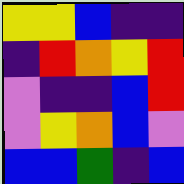[["yellow", "yellow", "blue", "indigo", "indigo"], ["indigo", "red", "orange", "yellow", "red"], ["violet", "indigo", "indigo", "blue", "red"], ["violet", "yellow", "orange", "blue", "violet"], ["blue", "blue", "green", "indigo", "blue"]]